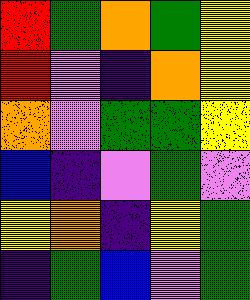[["red", "green", "orange", "green", "yellow"], ["red", "violet", "indigo", "orange", "yellow"], ["orange", "violet", "green", "green", "yellow"], ["blue", "indigo", "violet", "green", "violet"], ["yellow", "orange", "indigo", "yellow", "green"], ["indigo", "green", "blue", "violet", "green"]]